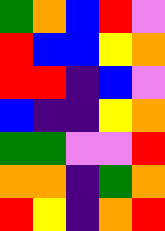[["green", "orange", "blue", "red", "violet"], ["red", "blue", "blue", "yellow", "orange"], ["red", "red", "indigo", "blue", "violet"], ["blue", "indigo", "indigo", "yellow", "orange"], ["green", "green", "violet", "violet", "red"], ["orange", "orange", "indigo", "green", "orange"], ["red", "yellow", "indigo", "orange", "red"]]